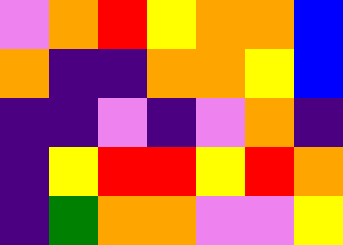[["violet", "orange", "red", "yellow", "orange", "orange", "blue"], ["orange", "indigo", "indigo", "orange", "orange", "yellow", "blue"], ["indigo", "indigo", "violet", "indigo", "violet", "orange", "indigo"], ["indigo", "yellow", "red", "red", "yellow", "red", "orange"], ["indigo", "green", "orange", "orange", "violet", "violet", "yellow"]]